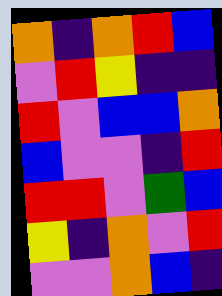[["orange", "indigo", "orange", "red", "blue"], ["violet", "red", "yellow", "indigo", "indigo"], ["red", "violet", "blue", "blue", "orange"], ["blue", "violet", "violet", "indigo", "red"], ["red", "red", "violet", "green", "blue"], ["yellow", "indigo", "orange", "violet", "red"], ["violet", "violet", "orange", "blue", "indigo"]]